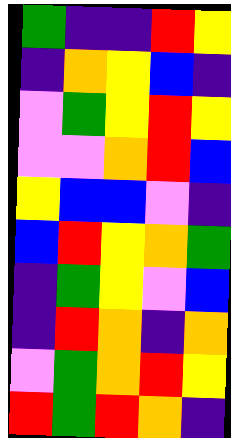[["green", "indigo", "indigo", "red", "yellow"], ["indigo", "orange", "yellow", "blue", "indigo"], ["violet", "green", "yellow", "red", "yellow"], ["violet", "violet", "orange", "red", "blue"], ["yellow", "blue", "blue", "violet", "indigo"], ["blue", "red", "yellow", "orange", "green"], ["indigo", "green", "yellow", "violet", "blue"], ["indigo", "red", "orange", "indigo", "orange"], ["violet", "green", "orange", "red", "yellow"], ["red", "green", "red", "orange", "indigo"]]